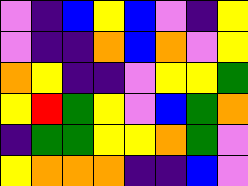[["violet", "indigo", "blue", "yellow", "blue", "violet", "indigo", "yellow"], ["violet", "indigo", "indigo", "orange", "blue", "orange", "violet", "yellow"], ["orange", "yellow", "indigo", "indigo", "violet", "yellow", "yellow", "green"], ["yellow", "red", "green", "yellow", "violet", "blue", "green", "orange"], ["indigo", "green", "green", "yellow", "yellow", "orange", "green", "violet"], ["yellow", "orange", "orange", "orange", "indigo", "indigo", "blue", "violet"]]